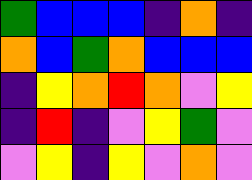[["green", "blue", "blue", "blue", "indigo", "orange", "indigo"], ["orange", "blue", "green", "orange", "blue", "blue", "blue"], ["indigo", "yellow", "orange", "red", "orange", "violet", "yellow"], ["indigo", "red", "indigo", "violet", "yellow", "green", "violet"], ["violet", "yellow", "indigo", "yellow", "violet", "orange", "violet"]]